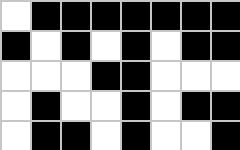[["white", "black", "black", "black", "black", "black", "black", "black"], ["black", "white", "black", "white", "black", "white", "black", "black"], ["white", "white", "white", "black", "black", "white", "white", "white"], ["white", "black", "white", "white", "black", "white", "black", "black"], ["white", "black", "black", "white", "black", "white", "white", "black"]]